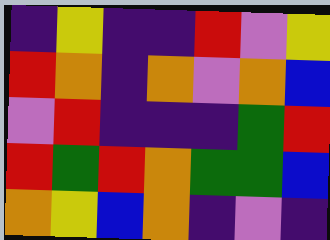[["indigo", "yellow", "indigo", "indigo", "red", "violet", "yellow"], ["red", "orange", "indigo", "orange", "violet", "orange", "blue"], ["violet", "red", "indigo", "indigo", "indigo", "green", "red"], ["red", "green", "red", "orange", "green", "green", "blue"], ["orange", "yellow", "blue", "orange", "indigo", "violet", "indigo"]]